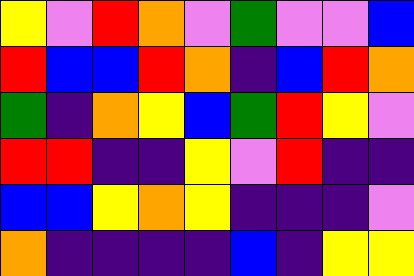[["yellow", "violet", "red", "orange", "violet", "green", "violet", "violet", "blue"], ["red", "blue", "blue", "red", "orange", "indigo", "blue", "red", "orange"], ["green", "indigo", "orange", "yellow", "blue", "green", "red", "yellow", "violet"], ["red", "red", "indigo", "indigo", "yellow", "violet", "red", "indigo", "indigo"], ["blue", "blue", "yellow", "orange", "yellow", "indigo", "indigo", "indigo", "violet"], ["orange", "indigo", "indigo", "indigo", "indigo", "blue", "indigo", "yellow", "yellow"]]